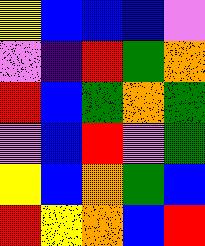[["yellow", "blue", "blue", "blue", "violet"], ["violet", "indigo", "red", "green", "orange"], ["red", "blue", "green", "orange", "green"], ["violet", "blue", "red", "violet", "green"], ["yellow", "blue", "orange", "green", "blue"], ["red", "yellow", "orange", "blue", "red"]]